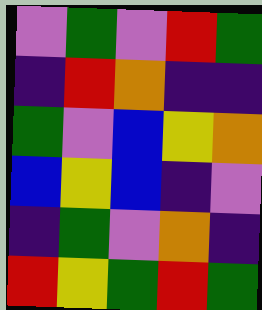[["violet", "green", "violet", "red", "green"], ["indigo", "red", "orange", "indigo", "indigo"], ["green", "violet", "blue", "yellow", "orange"], ["blue", "yellow", "blue", "indigo", "violet"], ["indigo", "green", "violet", "orange", "indigo"], ["red", "yellow", "green", "red", "green"]]